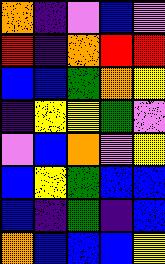[["orange", "indigo", "violet", "blue", "violet"], ["red", "indigo", "orange", "red", "red"], ["blue", "blue", "green", "orange", "yellow"], ["indigo", "yellow", "yellow", "green", "violet"], ["violet", "blue", "orange", "violet", "yellow"], ["blue", "yellow", "green", "blue", "blue"], ["blue", "indigo", "green", "indigo", "blue"], ["orange", "blue", "blue", "blue", "yellow"]]